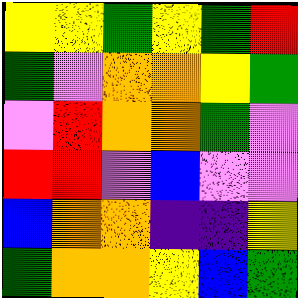[["yellow", "yellow", "green", "yellow", "green", "red"], ["green", "violet", "orange", "orange", "yellow", "green"], ["violet", "red", "orange", "orange", "green", "violet"], ["red", "red", "violet", "blue", "violet", "violet"], ["blue", "orange", "orange", "indigo", "indigo", "yellow"], ["green", "orange", "orange", "yellow", "blue", "green"]]